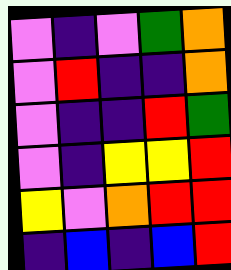[["violet", "indigo", "violet", "green", "orange"], ["violet", "red", "indigo", "indigo", "orange"], ["violet", "indigo", "indigo", "red", "green"], ["violet", "indigo", "yellow", "yellow", "red"], ["yellow", "violet", "orange", "red", "red"], ["indigo", "blue", "indigo", "blue", "red"]]